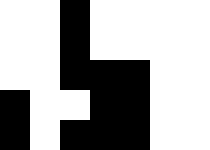[["white", "white", "black", "white", "white", "white", "white"], ["white", "white", "black", "white", "white", "white", "white"], ["white", "white", "black", "black", "black", "white", "white"], ["black", "white", "white", "black", "black", "white", "white"], ["black", "white", "black", "black", "black", "white", "white"]]